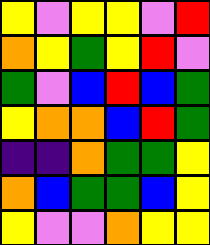[["yellow", "violet", "yellow", "yellow", "violet", "red"], ["orange", "yellow", "green", "yellow", "red", "violet"], ["green", "violet", "blue", "red", "blue", "green"], ["yellow", "orange", "orange", "blue", "red", "green"], ["indigo", "indigo", "orange", "green", "green", "yellow"], ["orange", "blue", "green", "green", "blue", "yellow"], ["yellow", "violet", "violet", "orange", "yellow", "yellow"]]